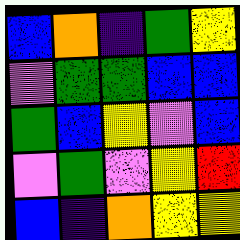[["blue", "orange", "indigo", "green", "yellow"], ["violet", "green", "green", "blue", "blue"], ["green", "blue", "yellow", "violet", "blue"], ["violet", "green", "violet", "yellow", "red"], ["blue", "indigo", "orange", "yellow", "yellow"]]